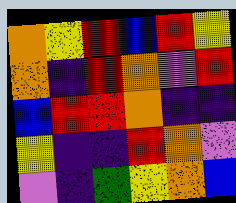[["orange", "yellow", "red", "blue", "red", "yellow"], ["orange", "indigo", "red", "orange", "violet", "red"], ["blue", "red", "red", "orange", "indigo", "indigo"], ["yellow", "indigo", "indigo", "red", "orange", "violet"], ["violet", "indigo", "green", "yellow", "orange", "blue"]]